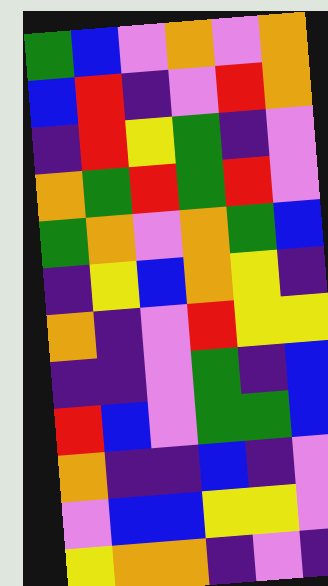[["green", "blue", "violet", "orange", "violet", "orange"], ["blue", "red", "indigo", "violet", "red", "orange"], ["indigo", "red", "yellow", "green", "indigo", "violet"], ["orange", "green", "red", "green", "red", "violet"], ["green", "orange", "violet", "orange", "green", "blue"], ["indigo", "yellow", "blue", "orange", "yellow", "indigo"], ["orange", "indigo", "violet", "red", "yellow", "yellow"], ["indigo", "indigo", "violet", "green", "indigo", "blue"], ["red", "blue", "violet", "green", "green", "blue"], ["orange", "indigo", "indigo", "blue", "indigo", "violet"], ["violet", "blue", "blue", "yellow", "yellow", "violet"], ["yellow", "orange", "orange", "indigo", "violet", "indigo"]]